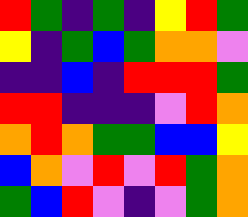[["red", "green", "indigo", "green", "indigo", "yellow", "red", "green"], ["yellow", "indigo", "green", "blue", "green", "orange", "orange", "violet"], ["indigo", "indigo", "blue", "indigo", "red", "red", "red", "green"], ["red", "red", "indigo", "indigo", "indigo", "violet", "red", "orange"], ["orange", "red", "orange", "green", "green", "blue", "blue", "yellow"], ["blue", "orange", "violet", "red", "violet", "red", "green", "orange"], ["green", "blue", "red", "violet", "indigo", "violet", "green", "orange"]]